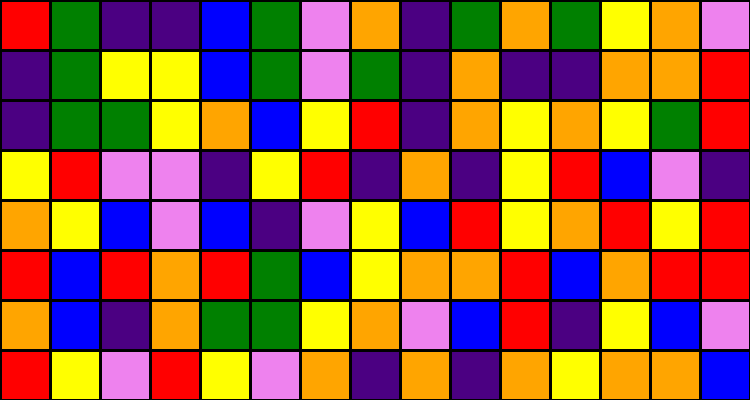[["red", "green", "indigo", "indigo", "blue", "green", "violet", "orange", "indigo", "green", "orange", "green", "yellow", "orange", "violet"], ["indigo", "green", "yellow", "yellow", "blue", "green", "violet", "green", "indigo", "orange", "indigo", "indigo", "orange", "orange", "red"], ["indigo", "green", "green", "yellow", "orange", "blue", "yellow", "red", "indigo", "orange", "yellow", "orange", "yellow", "green", "red"], ["yellow", "red", "violet", "violet", "indigo", "yellow", "red", "indigo", "orange", "indigo", "yellow", "red", "blue", "violet", "indigo"], ["orange", "yellow", "blue", "violet", "blue", "indigo", "violet", "yellow", "blue", "red", "yellow", "orange", "red", "yellow", "red"], ["red", "blue", "red", "orange", "red", "green", "blue", "yellow", "orange", "orange", "red", "blue", "orange", "red", "red"], ["orange", "blue", "indigo", "orange", "green", "green", "yellow", "orange", "violet", "blue", "red", "indigo", "yellow", "blue", "violet"], ["red", "yellow", "violet", "red", "yellow", "violet", "orange", "indigo", "orange", "indigo", "orange", "yellow", "orange", "orange", "blue"]]